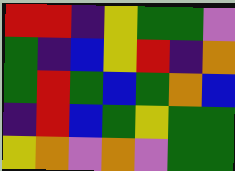[["red", "red", "indigo", "yellow", "green", "green", "violet"], ["green", "indigo", "blue", "yellow", "red", "indigo", "orange"], ["green", "red", "green", "blue", "green", "orange", "blue"], ["indigo", "red", "blue", "green", "yellow", "green", "green"], ["yellow", "orange", "violet", "orange", "violet", "green", "green"]]